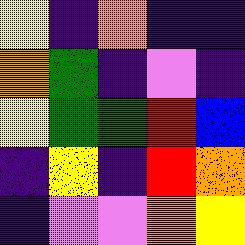[["yellow", "indigo", "orange", "indigo", "indigo"], ["orange", "green", "indigo", "violet", "indigo"], ["yellow", "green", "green", "red", "blue"], ["indigo", "yellow", "indigo", "red", "orange"], ["indigo", "violet", "violet", "orange", "yellow"]]